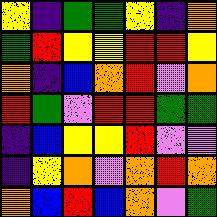[["yellow", "indigo", "green", "green", "yellow", "indigo", "orange"], ["green", "red", "yellow", "yellow", "red", "red", "yellow"], ["orange", "indigo", "blue", "orange", "red", "violet", "orange"], ["red", "green", "violet", "red", "red", "green", "green"], ["indigo", "blue", "yellow", "yellow", "red", "violet", "violet"], ["indigo", "yellow", "orange", "violet", "orange", "red", "orange"], ["orange", "blue", "red", "blue", "orange", "violet", "green"]]